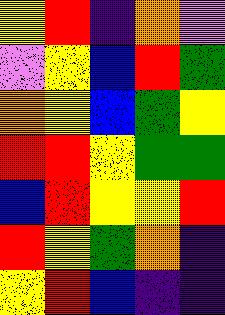[["yellow", "red", "indigo", "orange", "violet"], ["violet", "yellow", "blue", "red", "green"], ["orange", "yellow", "blue", "green", "yellow"], ["red", "red", "yellow", "green", "green"], ["blue", "red", "yellow", "yellow", "red"], ["red", "yellow", "green", "orange", "indigo"], ["yellow", "red", "blue", "indigo", "indigo"]]